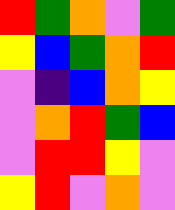[["red", "green", "orange", "violet", "green"], ["yellow", "blue", "green", "orange", "red"], ["violet", "indigo", "blue", "orange", "yellow"], ["violet", "orange", "red", "green", "blue"], ["violet", "red", "red", "yellow", "violet"], ["yellow", "red", "violet", "orange", "violet"]]